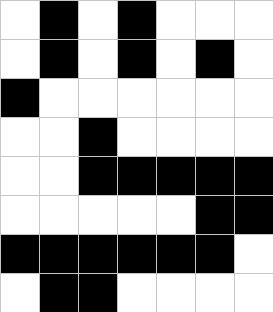[["white", "black", "white", "black", "white", "white", "white"], ["white", "black", "white", "black", "white", "black", "white"], ["black", "white", "white", "white", "white", "white", "white"], ["white", "white", "black", "white", "white", "white", "white"], ["white", "white", "black", "black", "black", "black", "black"], ["white", "white", "white", "white", "white", "black", "black"], ["black", "black", "black", "black", "black", "black", "white"], ["white", "black", "black", "white", "white", "white", "white"]]